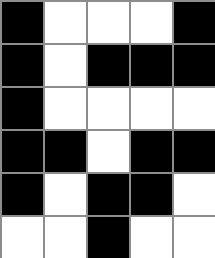[["black", "white", "white", "white", "black"], ["black", "white", "black", "black", "black"], ["black", "white", "white", "white", "white"], ["black", "black", "white", "black", "black"], ["black", "white", "black", "black", "white"], ["white", "white", "black", "white", "white"]]